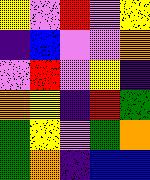[["yellow", "violet", "red", "violet", "yellow"], ["indigo", "blue", "violet", "violet", "orange"], ["violet", "red", "violet", "yellow", "indigo"], ["orange", "yellow", "indigo", "red", "green"], ["green", "yellow", "violet", "green", "orange"], ["green", "orange", "indigo", "blue", "blue"]]